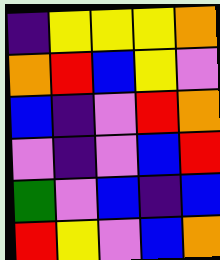[["indigo", "yellow", "yellow", "yellow", "orange"], ["orange", "red", "blue", "yellow", "violet"], ["blue", "indigo", "violet", "red", "orange"], ["violet", "indigo", "violet", "blue", "red"], ["green", "violet", "blue", "indigo", "blue"], ["red", "yellow", "violet", "blue", "orange"]]